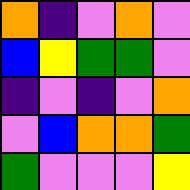[["orange", "indigo", "violet", "orange", "violet"], ["blue", "yellow", "green", "green", "violet"], ["indigo", "violet", "indigo", "violet", "orange"], ["violet", "blue", "orange", "orange", "green"], ["green", "violet", "violet", "violet", "yellow"]]